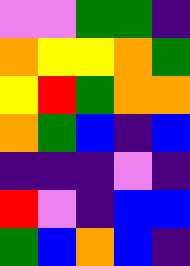[["violet", "violet", "green", "green", "indigo"], ["orange", "yellow", "yellow", "orange", "green"], ["yellow", "red", "green", "orange", "orange"], ["orange", "green", "blue", "indigo", "blue"], ["indigo", "indigo", "indigo", "violet", "indigo"], ["red", "violet", "indigo", "blue", "blue"], ["green", "blue", "orange", "blue", "indigo"]]